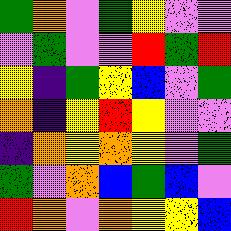[["green", "orange", "violet", "green", "yellow", "violet", "violet"], ["violet", "green", "violet", "violet", "red", "green", "red"], ["yellow", "indigo", "green", "yellow", "blue", "violet", "green"], ["orange", "indigo", "yellow", "red", "yellow", "violet", "violet"], ["indigo", "orange", "yellow", "orange", "yellow", "violet", "green"], ["green", "violet", "orange", "blue", "green", "blue", "violet"], ["red", "orange", "violet", "orange", "yellow", "yellow", "blue"]]